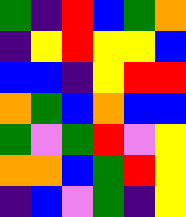[["green", "indigo", "red", "blue", "green", "orange"], ["indigo", "yellow", "red", "yellow", "yellow", "blue"], ["blue", "blue", "indigo", "yellow", "red", "red"], ["orange", "green", "blue", "orange", "blue", "blue"], ["green", "violet", "green", "red", "violet", "yellow"], ["orange", "orange", "blue", "green", "red", "yellow"], ["indigo", "blue", "violet", "green", "indigo", "yellow"]]